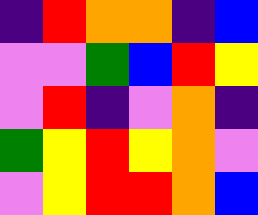[["indigo", "red", "orange", "orange", "indigo", "blue"], ["violet", "violet", "green", "blue", "red", "yellow"], ["violet", "red", "indigo", "violet", "orange", "indigo"], ["green", "yellow", "red", "yellow", "orange", "violet"], ["violet", "yellow", "red", "red", "orange", "blue"]]